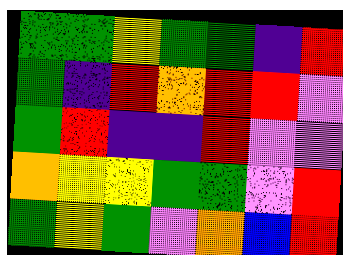[["green", "green", "yellow", "green", "green", "indigo", "red"], ["green", "indigo", "red", "orange", "red", "red", "violet"], ["green", "red", "indigo", "indigo", "red", "violet", "violet"], ["orange", "yellow", "yellow", "green", "green", "violet", "red"], ["green", "yellow", "green", "violet", "orange", "blue", "red"]]